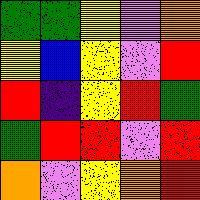[["green", "green", "yellow", "violet", "orange"], ["yellow", "blue", "yellow", "violet", "red"], ["red", "indigo", "yellow", "red", "green"], ["green", "red", "red", "violet", "red"], ["orange", "violet", "yellow", "orange", "red"]]